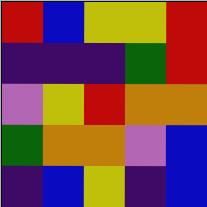[["red", "blue", "yellow", "yellow", "red"], ["indigo", "indigo", "indigo", "green", "red"], ["violet", "yellow", "red", "orange", "orange"], ["green", "orange", "orange", "violet", "blue"], ["indigo", "blue", "yellow", "indigo", "blue"]]